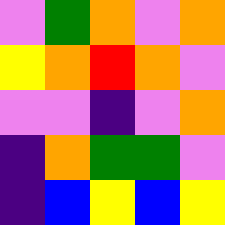[["violet", "green", "orange", "violet", "orange"], ["yellow", "orange", "red", "orange", "violet"], ["violet", "violet", "indigo", "violet", "orange"], ["indigo", "orange", "green", "green", "violet"], ["indigo", "blue", "yellow", "blue", "yellow"]]